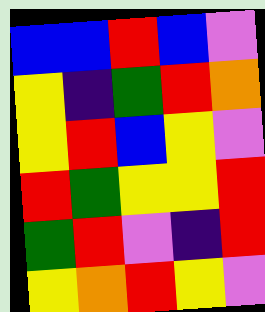[["blue", "blue", "red", "blue", "violet"], ["yellow", "indigo", "green", "red", "orange"], ["yellow", "red", "blue", "yellow", "violet"], ["red", "green", "yellow", "yellow", "red"], ["green", "red", "violet", "indigo", "red"], ["yellow", "orange", "red", "yellow", "violet"]]